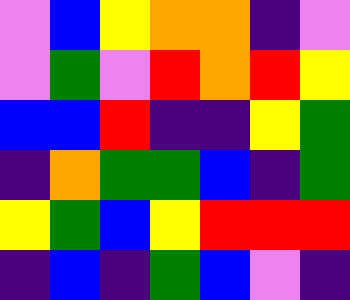[["violet", "blue", "yellow", "orange", "orange", "indigo", "violet"], ["violet", "green", "violet", "red", "orange", "red", "yellow"], ["blue", "blue", "red", "indigo", "indigo", "yellow", "green"], ["indigo", "orange", "green", "green", "blue", "indigo", "green"], ["yellow", "green", "blue", "yellow", "red", "red", "red"], ["indigo", "blue", "indigo", "green", "blue", "violet", "indigo"]]